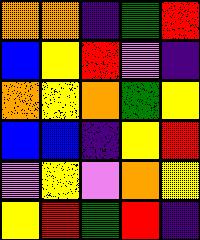[["orange", "orange", "indigo", "green", "red"], ["blue", "yellow", "red", "violet", "indigo"], ["orange", "yellow", "orange", "green", "yellow"], ["blue", "blue", "indigo", "yellow", "red"], ["violet", "yellow", "violet", "orange", "yellow"], ["yellow", "red", "green", "red", "indigo"]]